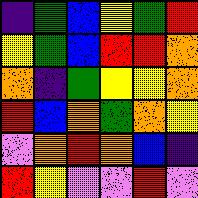[["indigo", "green", "blue", "yellow", "green", "red"], ["yellow", "green", "blue", "red", "red", "orange"], ["orange", "indigo", "green", "yellow", "yellow", "orange"], ["red", "blue", "orange", "green", "orange", "yellow"], ["violet", "orange", "red", "orange", "blue", "indigo"], ["red", "yellow", "violet", "violet", "red", "violet"]]